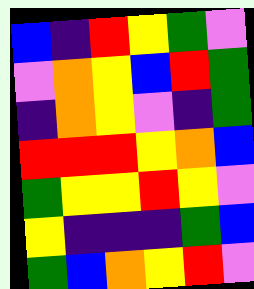[["blue", "indigo", "red", "yellow", "green", "violet"], ["violet", "orange", "yellow", "blue", "red", "green"], ["indigo", "orange", "yellow", "violet", "indigo", "green"], ["red", "red", "red", "yellow", "orange", "blue"], ["green", "yellow", "yellow", "red", "yellow", "violet"], ["yellow", "indigo", "indigo", "indigo", "green", "blue"], ["green", "blue", "orange", "yellow", "red", "violet"]]